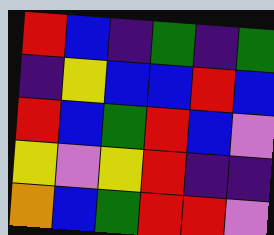[["red", "blue", "indigo", "green", "indigo", "green"], ["indigo", "yellow", "blue", "blue", "red", "blue"], ["red", "blue", "green", "red", "blue", "violet"], ["yellow", "violet", "yellow", "red", "indigo", "indigo"], ["orange", "blue", "green", "red", "red", "violet"]]